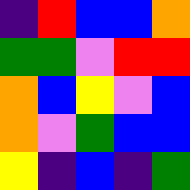[["indigo", "red", "blue", "blue", "orange"], ["green", "green", "violet", "red", "red"], ["orange", "blue", "yellow", "violet", "blue"], ["orange", "violet", "green", "blue", "blue"], ["yellow", "indigo", "blue", "indigo", "green"]]